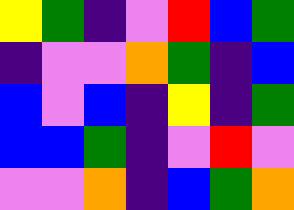[["yellow", "green", "indigo", "violet", "red", "blue", "green"], ["indigo", "violet", "violet", "orange", "green", "indigo", "blue"], ["blue", "violet", "blue", "indigo", "yellow", "indigo", "green"], ["blue", "blue", "green", "indigo", "violet", "red", "violet"], ["violet", "violet", "orange", "indigo", "blue", "green", "orange"]]